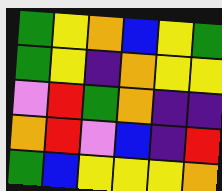[["green", "yellow", "orange", "blue", "yellow", "green"], ["green", "yellow", "indigo", "orange", "yellow", "yellow"], ["violet", "red", "green", "orange", "indigo", "indigo"], ["orange", "red", "violet", "blue", "indigo", "red"], ["green", "blue", "yellow", "yellow", "yellow", "orange"]]